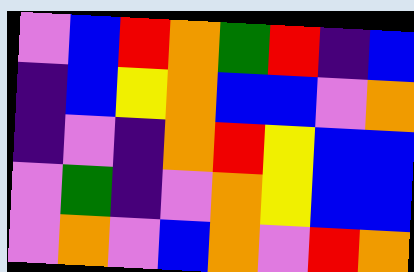[["violet", "blue", "red", "orange", "green", "red", "indigo", "blue"], ["indigo", "blue", "yellow", "orange", "blue", "blue", "violet", "orange"], ["indigo", "violet", "indigo", "orange", "red", "yellow", "blue", "blue"], ["violet", "green", "indigo", "violet", "orange", "yellow", "blue", "blue"], ["violet", "orange", "violet", "blue", "orange", "violet", "red", "orange"]]